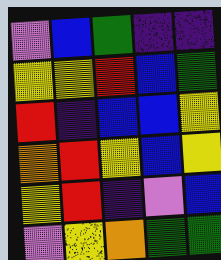[["violet", "blue", "green", "indigo", "indigo"], ["yellow", "yellow", "red", "blue", "green"], ["red", "indigo", "blue", "blue", "yellow"], ["orange", "red", "yellow", "blue", "yellow"], ["yellow", "red", "indigo", "violet", "blue"], ["violet", "yellow", "orange", "green", "green"]]